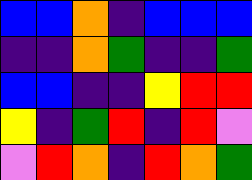[["blue", "blue", "orange", "indigo", "blue", "blue", "blue"], ["indigo", "indigo", "orange", "green", "indigo", "indigo", "green"], ["blue", "blue", "indigo", "indigo", "yellow", "red", "red"], ["yellow", "indigo", "green", "red", "indigo", "red", "violet"], ["violet", "red", "orange", "indigo", "red", "orange", "green"]]